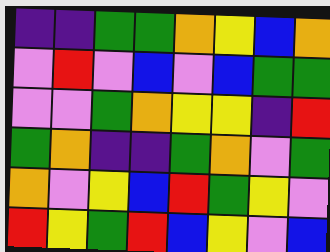[["indigo", "indigo", "green", "green", "orange", "yellow", "blue", "orange"], ["violet", "red", "violet", "blue", "violet", "blue", "green", "green"], ["violet", "violet", "green", "orange", "yellow", "yellow", "indigo", "red"], ["green", "orange", "indigo", "indigo", "green", "orange", "violet", "green"], ["orange", "violet", "yellow", "blue", "red", "green", "yellow", "violet"], ["red", "yellow", "green", "red", "blue", "yellow", "violet", "blue"]]